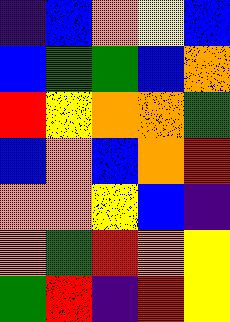[["indigo", "blue", "orange", "yellow", "blue"], ["blue", "green", "green", "blue", "orange"], ["red", "yellow", "orange", "orange", "green"], ["blue", "orange", "blue", "orange", "red"], ["orange", "orange", "yellow", "blue", "indigo"], ["orange", "green", "red", "orange", "yellow"], ["green", "red", "indigo", "red", "yellow"]]